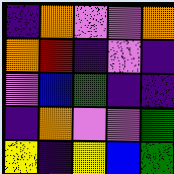[["indigo", "orange", "violet", "violet", "orange"], ["orange", "red", "indigo", "violet", "indigo"], ["violet", "blue", "green", "indigo", "indigo"], ["indigo", "orange", "violet", "violet", "green"], ["yellow", "indigo", "yellow", "blue", "green"]]